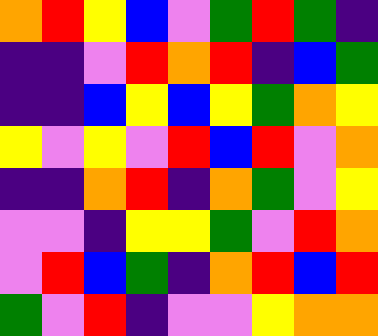[["orange", "red", "yellow", "blue", "violet", "green", "red", "green", "indigo"], ["indigo", "indigo", "violet", "red", "orange", "red", "indigo", "blue", "green"], ["indigo", "indigo", "blue", "yellow", "blue", "yellow", "green", "orange", "yellow"], ["yellow", "violet", "yellow", "violet", "red", "blue", "red", "violet", "orange"], ["indigo", "indigo", "orange", "red", "indigo", "orange", "green", "violet", "yellow"], ["violet", "violet", "indigo", "yellow", "yellow", "green", "violet", "red", "orange"], ["violet", "red", "blue", "green", "indigo", "orange", "red", "blue", "red"], ["green", "violet", "red", "indigo", "violet", "violet", "yellow", "orange", "orange"]]